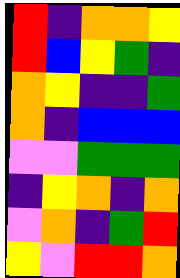[["red", "indigo", "orange", "orange", "yellow"], ["red", "blue", "yellow", "green", "indigo"], ["orange", "yellow", "indigo", "indigo", "green"], ["orange", "indigo", "blue", "blue", "blue"], ["violet", "violet", "green", "green", "green"], ["indigo", "yellow", "orange", "indigo", "orange"], ["violet", "orange", "indigo", "green", "red"], ["yellow", "violet", "red", "red", "orange"]]